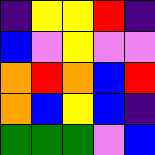[["indigo", "yellow", "yellow", "red", "indigo"], ["blue", "violet", "yellow", "violet", "violet"], ["orange", "red", "orange", "blue", "red"], ["orange", "blue", "yellow", "blue", "indigo"], ["green", "green", "green", "violet", "blue"]]